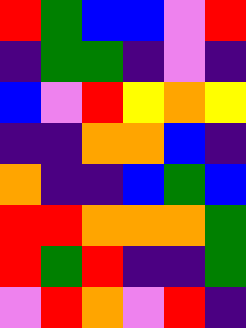[["red", "green", "blue", "blue", "violet", "red"], ["indigo", "green", "green", "indigo", "violet", "indigo"], ["blue", "violet", "red", "yellow", "orange", "yellow"], ["indigo", "indigo", "orange", "orange", "blue", "indigo"], ["orange", "indigo", "indigo", "blue", "green", "blue"], ["red", "red", "orange", "orange", "orange", "green"], ["red", "green", "red", "indigo", "indigo", "green"], ["violet", "red", "orange", "violet", "red", "indigo"]]